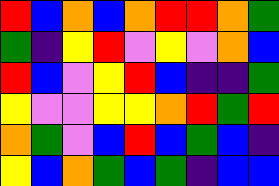[["red", "blue", "orange", "blue", "orange", "red", "red", "orange", "green"], ["green", "indigo", "yellow", "red", "violet", "yellow", "violet", "orange", "blue"], ["red", "blue", "violet", "yellow", "red", "blue", "indigo", "indigo", "green"], ["yellow", "violet", "violet", "yellow", "yellow", "orange", "red", "green", "red"], ["orange", "green", "violet", "blue", "red", "blue", "green", "blue", "indigo"], ["yellow", "blue", "orange", "green", "blue", "green", "indigo", "blue", "blue"]]